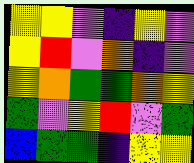[["yellow", "yellow", "violet", "indigo", "yellow", "violet"], ["yellow", "red", "violet", "orange", "indigo", "violet"], ["yellow", "orange", "green", "green", "orange", "yellow"], ["green", "violet", "yellow", "red", "violet", "green"], ["blue", "green", "green", "indigo", "yellow", "yellow"]]